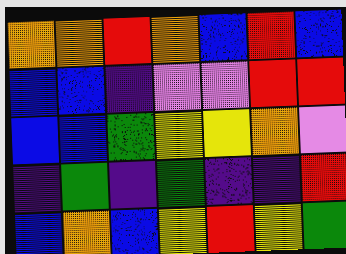[["orange", "orange", "red", "orange", "blue", "red", "blue"], ["blue", "blue", "indigo", "violet", "violet", "red", "red"], ["blue", "blue", "green", "yellow", "yellow", "orange", "violet"], ["indigo", "green", "indigo", "green", "indigo", "indigo", "red"], ["blue", "orange", "blue", "yellow", "red", "yellow", "green"]]